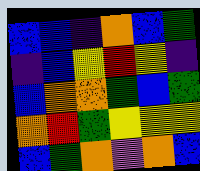[["blue", "blue", "indigo", "orange", "blue", "green"], ["indigo", "blue", "yellow", "red", "yellow", "indigo"], ["blue", "orange", "orange", "green", "blue", "green"], ["orange", "red", "green", "yellow", "yellow", "yellow"], ["blue", "green", "orange", "violet", "orange", "blue"]]